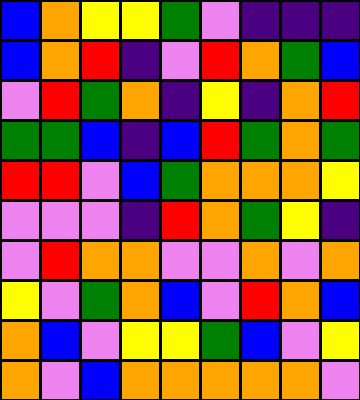[["blue", "orange", "yellow", "yellow", "green", "violet", "indigo", "indigo", "indigo"], ["blue", "orange", "red", "indigo", "violet", "red", "orange", "green", "blue"], ["violet", "red", "green", "orange", "indigo", "yellow", "indigo", "orange", "red"], ["green", "green", "blue", "indigo", "blue", "red", "green", "orange", "green"], ["red", "red", "violet", "blue", "green", "orange", "orange", "orange", "yellow"], ["violet", "violet", "violet", "indigo", "red", "orange", "green", "yellow", "indigo"], ["violet", "red", "orange", "orange", "violet", "violet", "orange", "violet", "orange"], ["yellow", "violet", "green", "orange", "blue", "violet", "red", "orange", "blue"], ["orange", "blue", "violet", "yellow", "yellow", "green", "blue", "violet", "yellow"], ["orange", "violet", "blue", "orange", "orange", "orange", "orange", "orange", "violet"]]